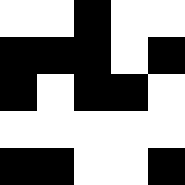[["white", "white", "black", "white", "white"], ["black", "black", "black", "white", "black"], ["black", "white", "black", "black", "white"], ["white", "white", "white", "white", "white"], ["black", "black", "white", "white", "black"]]